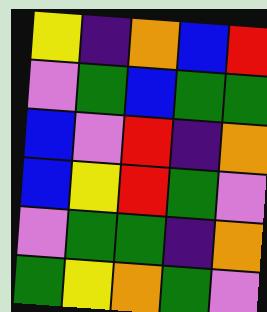[["yellow", "indigo", "orange", "blue", "red"], ["violet", "green", "blue", "green", "green"], ["blue", "violet", "red", "indigo", "orange"], ["blue", "yellow", "red", "green", "violet"], ["violet", "green", "green", "indigo", "orange"], ["green", "yellow", "orange", "green", "violet"]]